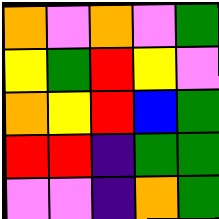[["orange", "violet", "orange", "violet", "green"], ["yellow", "green", "red", "yellow", "violet"], ["orange", "yellow", "red", "blue", "green"], ["red", "red", "indigo", "green", "green"], ["violet", "violet", "indigo", "orange", "green"]]